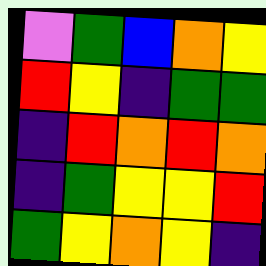[["violet", "green", "blue", "orange", "yellow"], ["red", "yellow", "indigo", "green", "green"], ["indigo", "red", "orange", "red", "orange"], ["indigo", "green", "yellow", "yellow", "red"], ["green", "yellow", "orange", "yellow", "indigo"]]